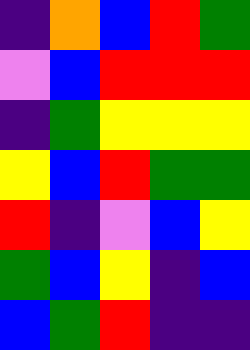[["indigo", "orange", "blue", "red", "green"], ["violet", "blue", "red", "red", "red"], ["indigo", "green", "yellow", "yellow", "yellow"], ["yellow", "blue", "red", "green", "green"], ["red", "indigo", "violet", "blue", "yellow"], ["green", "blue", "yellow", "indigo", "blue"], ["blue", "green", "red", "indigo", "indigo"]]